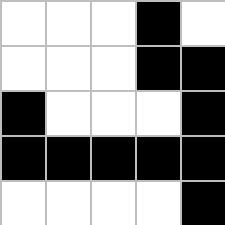[["white", "white", "white", "black", "white"], ["white", "white", "white", "black", "black"], ["black", "white", "white", "white", "black"], ["black", "black", "black", "black", "black"], ["white", "white", "white", "white", "black"]]